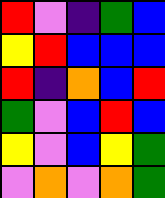[["red", "violet", "indigo", "green", "blue"], ["yellow", "red", "blue", "blue", "blue"], ["red", "indigo", "orange", "blue", "red"], ["green", "violet", "blue", "red", "blue"], ["yellow", "violet", "blue", "yellow", "green"], ["violet", "orange", "violet", "orange", "green"]]